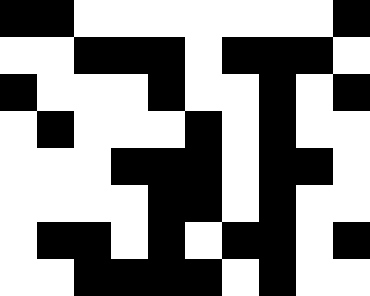[["black", "black", "white", "white", "white", "white", "white", "white", "white", "black"], ["white", "white", "black", "black", "black", "white", "black", "black", "black", "white"], ["black", "white", "white", "white", "black", "white", "white", "black", "white", "black"], ["white", "black", "white", "white", "white", "black", "white", "black", "white", "white"], ["white", "white", "white", "black", "black", "black", "white", "black", "black", "white"], ["white", "white", "white", "white", "black", "black", "white", "black", "white", "white"], ["white", "black", "black", "white", "black", "white", "black", "black", "white", "black"], ["white", "white", "black", "black", "black", "black", "white", "black", "white", "white"]]